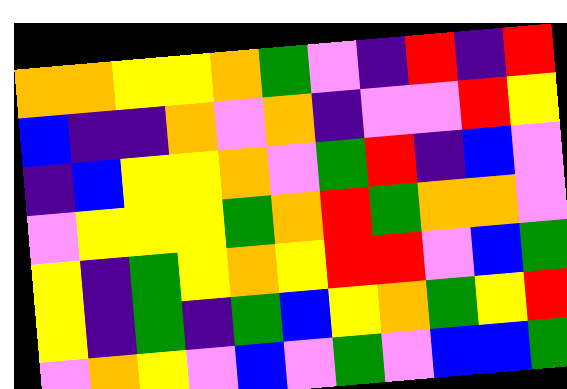[["orange", "orange", "yellow", "yellow", "orange", "green", "violet", "indigo", "red", "indigo", "red"], ["blue", "indigo", "indigo", "orange", "violet", "orange", "indigo", "violet", "violet", "red", "yellow"], ["indigo", "blue", "yellow", "yellow", "orange", "violet", "green", "red", "indigo", "blue", "violet"], ["violet", "yellow", "yellow", "yellow", "green", "orange", "red", "green", "orange", "orange", "violet"], ["yellow", "indigo", "green", "yellow", "orange", "yellow", "red", "red", "violet", "blue", "green"], ["yellow", "indigo", "green", "indigo", "green", "blue", "yellow", "orange", "green", "yellow", "red"], ["violet", "orange", "yellow", "violet", "blue", "violet", "green", "violet", "blue", "blue", "green"]]